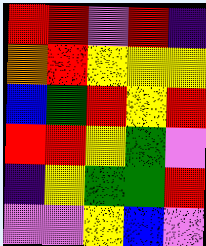[["red", "red", "violet", "red", "indigo"], ["orange", "red", "yellow", "yellow", "yellow"], ["blue", "green", "red", "yellow", "red"], ["red", "red", "yellow", "green", "violet"], ["indigo", "yellow", "green", "green", "red"], ["violet", "violet", "yellow", "blue", "violet"]]